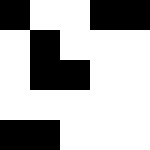[["black", "white", "white", "black", "black"], ["white", "black", "white", "white", "white"], ["white", "black", "black", "white", "white"], ["white", "white", "white", "white", "white"], ["black", "black", "white", "white", "white"]]